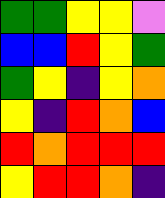[["green", "green", "yellow", "yellow", "violet"], ["blue", "blue", "red", "yellow", "green"], ["green", "yellow", "indigo", "yellow", "orange"], ["yellow", "indigo", "red", "orange", "blue"], ["red", "orange", "red", "red", "red"], ["yellow", "red", "red", "orange", "indigo"]]